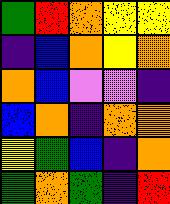[["green", "red", "orange", "yellow", "yellow"], ["indigo", "blue", "orange", "yellow", "orange"], ["orange", "blue", "violet", "violet", "indigo"], ["blue", "orange", "indigo", "orange", "orange"], ["yellow", "green", "blue", "indigo", "orange"], ["green", "orange", "green", "indigo", "red"]]